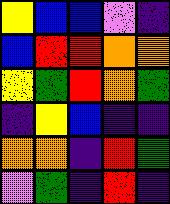[["yellow", "blue", "blue", "violet", "indigo"], ["blue", "red", "red", "orange", "orange"], ["yellow", "green", "red", "orange", "green"], ["indigo", "yellow", "blue", "indigo", "indigo"], ["orange", "orange", "indigo", "red", "green"], ["violet", "green", "indigo", "red", "indigo"]]